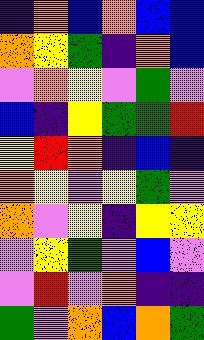[["indigo", "orange", "blue", "orange", "blue", "blue"], ["orange", "yellow", "green", "indigo", "orange", "blue"], ["violet", "orange", "yellow", "violet", "green", "violet"], ["blue", "indigo", "yellow", "green", "green", "red"], ["yellow", "red", "orange", "indigo", "blue", "indigo"], ["orange", "yellow", "violet", "yellow", "green", "violet"], ["orange", "violet", "yellow", "indigo", "yellow", "yellow"], ["violet", "yellow", "green", "violet", "blue", "violet"], ["violet", "red", "violet", "orange", "indigo", "indigo"], ["green", "violet", "orange", "blue", "orange", "green"]]